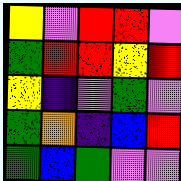[["yellow", "violet", "red", "red", "violet"], ["green", "red", "red", "yellow", "red"], ["yellow", "indigo", "violet", "green", "violet"], ["green", "orange", "indigo", "blue", "red"], ["green", "blue", "green", "violet", "violet"]]